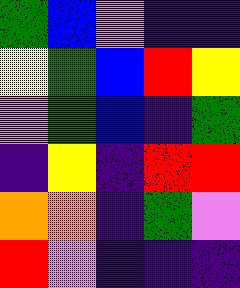[["green", "blue", "violet", "indigo", "indigo"], ["yellow", "green", "blue", "red", "yellow"], ["violet", "green", "blue", "indigo", "green"], ["indigo", "yellow", "indigo", "red", "red"], ["orange", "orange", "indigo", "green", "violet"], ["red", "violet", "indigo", "indigo", "indigo"]]